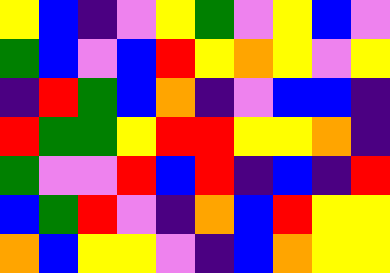[["yellow", "blue", "indigo", "violet", "yellow", "green", "violet", "yellow", "blue", "violet"], ["green", "blue", "violet", "blue", "red", "yellow", "orange", "yellow", "violet", "yellow"], ["indigo", "red", "green", "blue", "orange", "indigo", "violet", "blue", "blue", "indigo"], ["red", "green", "green", "yellow", "red", "red", "yellow", "yellow", "orange", "indigo"], ["green", "violet", "violet", "red", "blue", "red", "indigo", "blue", "indigo", "red"], ["blue", "green", "red", "violet", "indigo", "orange", "blue", "red", "yellow", "yellow"], ["orange", "blue", "yellow", "yellow", "violet", "indigo", "blue", "orange", "yellow", "yellow"]]